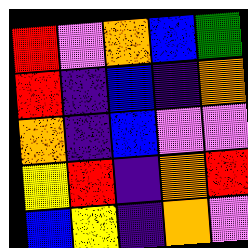[["red", "violet", "orange", "blue", "green"], ["red", "indigo", "blue", "indigo", "orange"], ["orange", "indigo", "blue", "violet", "violet"], ["yellow", "red", "indigo", "orange", "red"], ["blue", "yellow", "indigo", "orange", "violet"]]